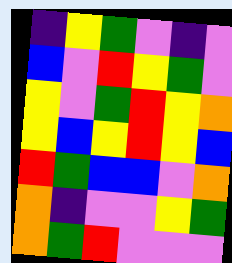[["indigo", "yellow", "green", "violet", "indigo", "violet"], ["blue", "violet", "red", "yellow", "green", "violet"], ["yellow", "violet", "green", "red", "yellow", "orange"], ["yellow", "blue", "yellow", "red", "yellow", "blue"], ["red", "green", "blue", "blue", "violet", "orange"], ["orange", "indigo", "violet", "violet", "yellow", "green"], ["orange", "green", "red", "violet", "violet", "violet"]]